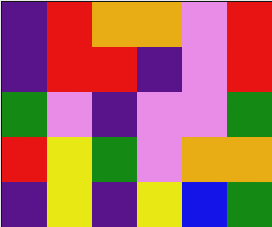[["indigo", "red", "orange", "orange", "violet", "red"], ["indigo", "red", "red", "indigo", "violet", "red"], ["green", "violet", "indigo", "violet", "violet", "green"], ["red", "yellow", "green", "violet", "orange", "orange"], ["indigo", "yellow", "indigo", "yellow", "blue", "green"]]